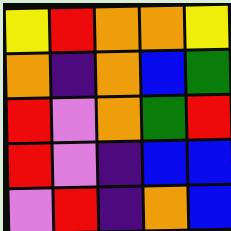[["yellow", "red", "orange", "orange", "yellow"], ["orange", "indigo", "orange", "blue", "green"], ["red", "violet", "orange", "green", "red"], ["red", "violet", "indigo", "blue", "blue"], ["violet", "red", "indigo", "orange", "blue"]]